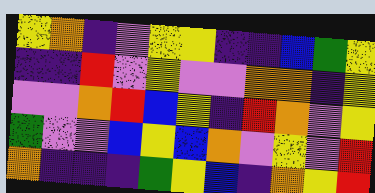[["yellow", "orange", "indigo", "violet", "yellow", "yellow", "indigo", "indigo", "blue", "green", "yellow"], ["indigo", "indigo", "red", "violet", "yellow", "violet", "violet", "orange", "orange", "indigo", "yellow"], ["violet", "violet", "orange", "red", "blue", "yellow", "indigo", "red", "orange", "violet", "yellow"], ["green", "violet", "violet", "blue", "yellow", "blue", "orange", "violet", "yellow", "violet", "red"], ["orange", "indigo", "indigo", "indigo", "green", "yellow", "blue", "indigo", "orange", "yellow", "red"]]